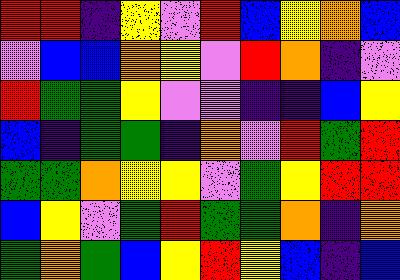[["red", "red", "indigo", "yellow", "violet", "red", "blue", "yellow", "orange", "blue"], ["violet", "blue", "blue", "orange", "yellow", "violet", "red", "orange", "indigo", "violet"], ["red", "green", "green", "yellow", "violet", "violet", "indigo", "indigo", "blue", "yellow"], ["blue", "indigo", "green", "green", "indigo", "orange", "violet", "red", "green", "red"], ["green", "green", "orange", "yellow", "yellow", "violet", "green", "yellow", "red", "red"], ["blue", "yellow", "violet", "green", "red", "green", "green", "orange", "indigo", "orange"], ["green", "orange", "green", "blue", "yellow", "red", "yellow", "blue", "indigo", "blue"]]